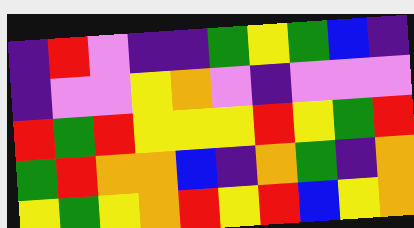[["indigo", "red", "violet", "indigo", "indigo", "green", "yellow", "green", "blue", "indigo"], ["indigo", "violet", "violet", "yellow", "orange", "violet", "indigo", "violet", "violet", "violet"], ["red", "green", "red", "yellow", "yellow", "yellow", "red", "yellow", "green", "red"], ["green", "red", "orange", "orange", "blue", "indigo", "orange", "green", "indigo", "orange"], ["yellow", "green", "yellow", "orange", "red", "yellow", "red", "blue", "yellow", "orange"]]